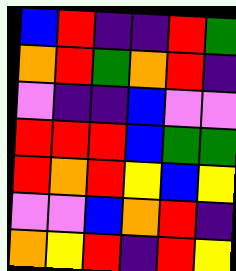[["blue", "red", "indigo", "indigo", "red", "green"], ["orange", "red", "green", "orange", "red", "indigo"], ["violet", "indigo", "indigo", "blue", "violet", "violet"], ["red", "red", "red", "blue", "green", "green"], ["red", "orange", "red", "yellow", "blue", "yellow"], ["violet", "violet", "blue", "orange", "red", "indigo"], ["orange", "yellow", "red", "indigo", "red", "yellow"]]